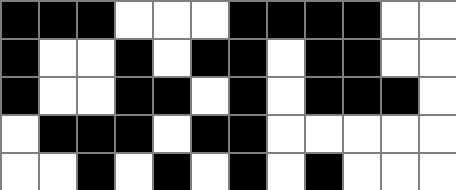[["black", "black", "black", "white", "white", "white", "black", "black", "black", "black", "white", "white"], ["black", "white", "white", "black", "white", "black", "black", "white", "black", "black", "white", "white"], ["black", "white", "white", "black", "black", "white", "black", "white", "black", "black", "black", "white"], ["white", "black", "black", "black", "white", "black", "black", "white", "white", "white", "white", "white"], ["white", "white", "black", "white", "black", "white", "black", "white", "black", "white", "white", "white"]]